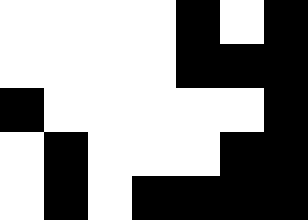[["white", "white", "white", "white", "black", "white", "black"], ["white", "white", "white", "white", "black", "black", "black"], ["black", "white", "white", "white", "white", "white", "black"], ["white", "black", "white", "white", "white", "black", "black"], ["white", "black", "white", "black", "black", "black", "black"]]